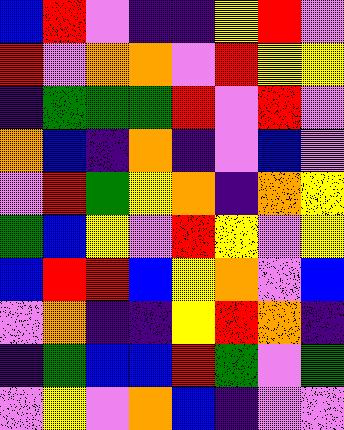[["blue", "red", "violet", "indigo", "indigo", "yellow", "red", "violet"], ["red", "violet", "orange", "orange", "violet", "red", "yellow", "yellow"], ["indigo", "green", "green", "green", "red", "violet", "red", "violet"], ["orange", "blue", "indigo", "orange", "indigo", "violet", "blue", "violet"], ["violet", "red", "green", "yellow", "orange", "indigo", "orange", "yellow"], ["green", "blue", "yellow", "violet", "red", "yellow", "violet", "yellow"], ["blue", "red", "red", "blue", "yellow", "orange", "violet", "blue"], ["violet", "orange", "indigo", "indigo", "yellow", "red", "orange", "indigo"], ["indigo", "green", "blue", "blue", "red", "green", "violet", "green"], ["violet", "yellow", "violet", "orange", "blue", "indigo", "violet", "violet"]]